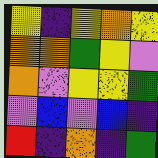[["yellow", "indigo", "yellow", "orange", "yellow"], ["orange", "orange", "green", "yellow", "violet"], ["orange", "violet", "yellow", "yellow", "green"], ["violet", "blue", "violet", "blue", "indigo"], ["red", "indigo", "orange", "indigo", "green"]]